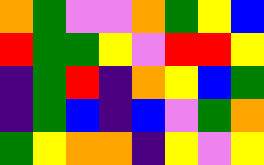[["orange", "green", "violet", "violet", "orange", "green", "yellow", "blue"], ["red", "green", "green", "yellow", "violet", "red", "red", "yellow"], ["indigo", "green", "red", "indigo", "orange", "yellow", "blue", "green"], ["indigo", "green", "blue", "indigo", "blue", "violet", "green", "orange"], ["green", "yellow", "orange", "orange", "indigo", "yellow", "violet", "yellow"]]